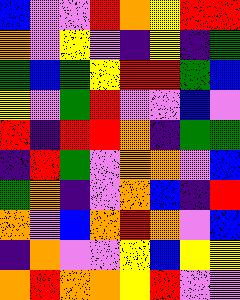[["blue", "violet", "violet", "red", "orange", "yellow", "red", "red"], ["orange", "violet", "yellow", "violet", "indigo", "yellow", "indigo", "green"], ["green", "blue", "green", "yellow", "red", "red", "green", "blue"], ["yellow", "violet", "green", "red", "violet", "violet", "blue", "violet"], ["red", "indigo", "red", "red", "orange", "indigo", "green", "green"], ["indigo", "red", "green", "violet", "orange", "orange", "violet", "blue"], ["green", "orange", "indigo", "violet", "orange", "blue", "indigo", "red"], ["orange", "violet", "blue", "orange", "red", "orange", "violet", "blue"], ["indigo", "orange", "violet", "violet", "yellow", "blue", "yellow", "yellow"], ["orange", "red", "orange", "orange", "yellow", "red", "violet", "violet"]]